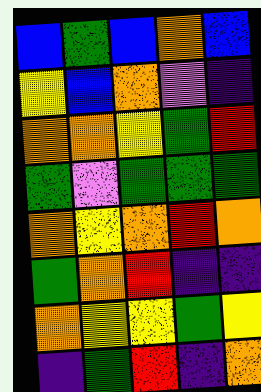[["blue", "green", "blue", "orange", "blue"], ["yellow", "blue", "orange", "violet", "indigo"], ["orange", "orange", "yellow", "green", "red"], ["green", "violet", "green", "green", "green"], ["orange", "yellow", "orange", "red", "orange"], ["green", "orange", "red", "indigo", "indigo"], ["orange", "yellow", "yellow", "green", "yellow"], ["indigo", "green", "red", "indigo", "orange"]]